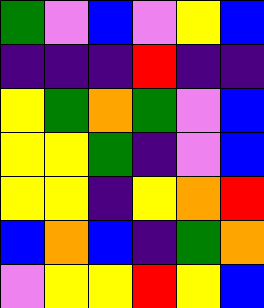[["green", "violet", "blue", "violet", "yellow", "blue"], ["indigo", "indigo", "indigo", "red", "indigo", "indigo"], ["yellow", "green", "orange", "green", "violet", "blue"], ["yellow", "yellow", "green", "indigo", "violet", "blue"], ["yellow", "yellow", "indigo", "yellow", "orange", "red"], ["blue", "orange", "blue", "indigo", "green", "orange"], ["violet", "yellow", "yellow", "red", "yellow", "blue"]]